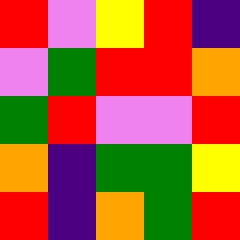[["red", "violet", "yellow", "red", "indigo"], ["violet", "green", "red", "red", "orange"], ["green", "red", "violet", "violet", "red"], ["orange", "indigo", "green", "green", "yellow"], ["red", "indigo", "orange", "green", "red"]]